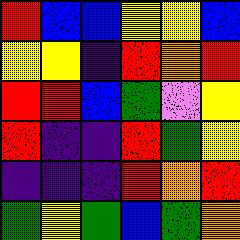[["red", "blue", "blue", "yellow", "yellow", "blue"], ["yellow", "yellow", "indigo", "red", "orange", "red"], ["red", "red", "blue", "green", "violet", "yellow"], ["red", "indigo", "indigo", "red", "green", "yellow"], ["indigo", "indigo", "indigo", "red", "orange", "red"], ["green", "yellow", "green", "blue", "green", "orange"]]